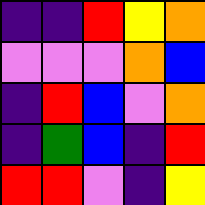[["indigo", "indigo", "red", "yellow", "orange"], ["violet", "violet", "violet", "orange", "blue"], ["indigo", "red", "blue", "violet", "orange"], ["indigo", "green", "blue", "indigo", "red"], ["red", "red", "violet", "indigo", "yellow"]]